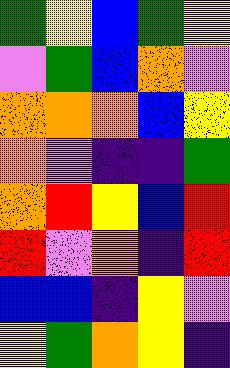[["green", "yellow", "blue", "green", "yellow"], ["violet", "green", "blue", "orange", "violet"], ["orange", "orange", "orange", "blue", "yellow"], ["orange", "violet", "indigo", "indigo", "green"], ["orange", "red", "yellow", "blue", "red"], ["red", "violet", "orange", "indigo", "red"], ["blue", "blue", "indigo", "yellow", "violet"], ["yellow", "green", "orange", "yellow", "indigo"]]